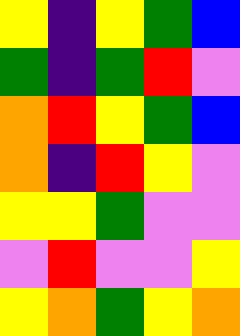[["yellow", "indigo", "yellow", "green", "blue"], ["green", "indigo", "green", "red", "violet"], ["orange", "red", "yellow", "green", "blue"], ["orange", "indigo", "red", "yellow", "violet"], ["yellow", "yellow", "green", "violet", "violet"], ["violet", "red", "violet", "violet", "yellow"], ["yellow", "orange", "green", "yellow", "orange"]]